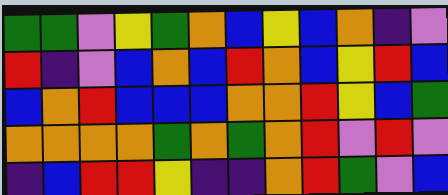[["green", "green", "violet", "yellow", "green", "orange", "blue", "yellow", "blue", "orange", "indigo", "violet"], ["red", "indigo", "violet", "blue", "orange", "blue", "red", "orange", "blue", "yellow", "red", "blue"], ["blue", "orange", "red", "blue", "blue", "blue", "orange", "orange", "red", "yellow", "blue", "green"], ["orange", "orange", "orange", "orange", "green", "orange", "green", "orange", "red", "violet", "red", "violet"], ["indigo", "blue", "red", "red", "yellow", "indigo", "indigo", "orange", "red", "green", "violet", "blue"]]